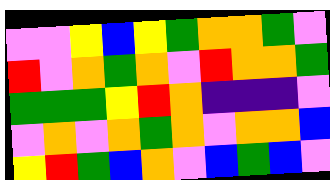[["violet", "violet", "yellow", "blue", "yellow", "green", "orange", "orange", "green", "violet"], ["red", "violet", "orange", "green", "orange", "violet", "red", "orange", "orange", "green"], ["green", "green", "green", "yellow", "red", "orange", "indigo", "indigo", "indigo", "violet"], ["violet", "orange", "violet", "orange", "green", "orange", "violet", "orange", "orange", "blue"], ["yellow", "red", "green", "blue", "orange", "violet", "blue", "green", "blue", "violet"]]